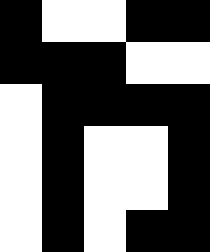[["black", "white", "white", "black", "black"], ["black", "black", "black", "white", "white"], ["white", "black", "black", "black", "black"], ["white", "black", "white", "white", "black"], ["white", "black", "white", "white", "black"], ["white", "black", "white", "black", "black"]]